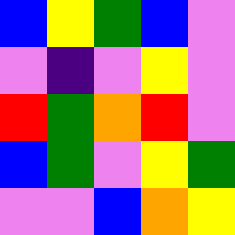[["blue", "yellow", "green", "blue", "violet"], ["violet", "indigo", "violet", "yellow", "violet"], ["red", "green", "orange", "red", "violet"], ["blue", "green", "violet", "yellow", "green"], ["violet", "violet", "blue", "orange", "yellow"]]